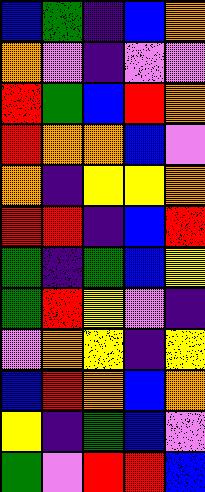[["blue", "green", "indigo", "blue", "orange"], ["orange", "violet", "indigo", "violet", "violet"], ["red", "green", "blue", "red", "orange"], ["red", "orange", "orange", "blue", "violet"], ["orange", "indigo", "yellow", "yellow", "orange"], ["red", "red", "indigo", "blue", "red"], ["green", "indigo", "green", "blue", "yellow"], ["green", "red", "yellow", "violet", "indigo"], ["violet", "orange", "yellow", "indigo", "yellow"], ["blue", "red", "orange", "blue", "orange"], ["yellow", "indigo", "green", "blue", "violet"], ["green", "violet", "red", "red", "blue"]]